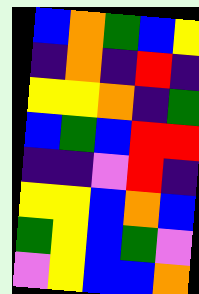[["blue", "orange", "green", "blue", "yellow"], ["indigo", "orange", "indigo", "red", "indigo"], ["yellow", "yellow", "orange", "indigo", "green"], ["blue", "green", "blue", "red", "red"], ["indigo", "indigo", "violet", "red", "indigo"], ["yellow", "yellow", "blue", "orange", "blue"], ["green", "yellow", "blue", "green", "violet"], ["violet", "yellow", "blue", "blue", "orange"]]